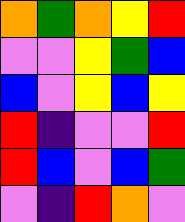[["orange", "green", "orange", "yellow", "red"], ["violet", "violet", "yellow", "green", "blue"], ["blue", "violet", "yellow", "blue", "yellow"], ["red", "indigo", "violet", "violet", "red"], ["red", "blue", "violet", "blue", "green"], ["violet", "indigo", "red", "orange", "violet"]]